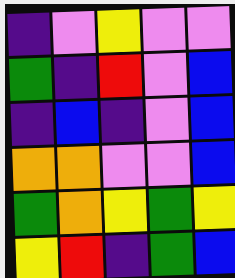[["indigo", "violet", "yellow", "violet", "violet"], ["green", "indigo", "red", "violet", "blue"], ["indigo", "blue", "indigo", "violet", "blue"], ["orange", "orange", "violet", "violet", "blue"], ["green", "orange", "yellow", "green", "yellow"], ["yellow", "red", "indigo", "green", "blue"]]